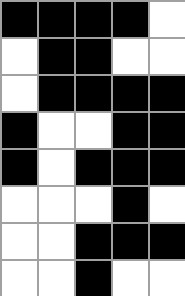[["black", "black", "black", "black", "white"], ["white", "black", "black", "white", "white"], ["white", "black", "black", "black", "black"], ["black", "white", "white", "black", "black"], ["black", "white", "black", "black", "black"], ["white", "white", "white", "black", "white"], ["white", "white", "black", "black", "black"], ["white", "white", "black", "white", "white"]]